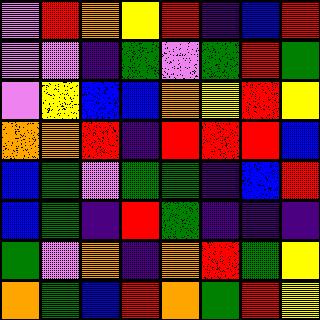[["violet", "red", "orange", "yellow", "red", "indigo", "blue", "red"], ["violet", "violet", "indigo", "green", "violet", "green", "red", "green"], ["violet", "yellow", "blue", "blue", "orange", "yellow", "red", "yellow"], ["orange", "orange", "red", "indigo", "red", "red", "red", "blue"], ["blue", "green", "violet", "green", "green", "indigo", "blue", "red"], ["blue", "green", "indigo", "red", "green", "indigo", "indigo", "indigo"], ["green", "violet", "orange", "indigo", "orange", "red", "green", "yellow"], ["orange", "green", "blue", "red", "orange", "green", "red", "yellow"]]